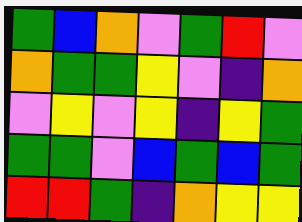[["green", "blue", "orange", "violet", "green", "red", "violet"], ["orange", "green", "green", "yellow", "violet", "indigo", "orange"], ["violet", "yellow", "violet", "yellow", "indigo", "yellow", "green"], ["green", "green", "violet", "blue", "green", "blue", "green"], ["red", "red", "green", "indigo", "orange", "yellow", "yellow"]]